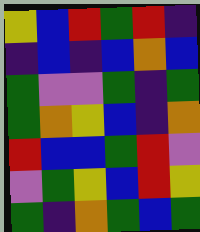[["yellow", "blue", "red", "green", "red", "indigo"], ["indigo", "blue", "indigo", "blue", "orange", "blue"], ["green", "violet", "violet", "green", "indigo", "green"], ["green", "orange", "yellow", "blue", "indigo", "orange"], ["red", "blue", "blue", "green", "red", "violet"], ["violet", "green", "yellow", "blue", "red", "yellow"], ["green", "indigo", "orange", "green", "blue", "green"]]